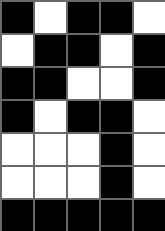[["black", "white", "black", "black", "white"], ["white", "black", "black", "white", "black"], ["black", "black", "white", "white", "black"], ["black", "white", "black", "black", "white"], ["white", "white", "white", "black", "white"], ["white", "white", "white", "black", "white"], ["black", "black", "black", "black", "black"]]